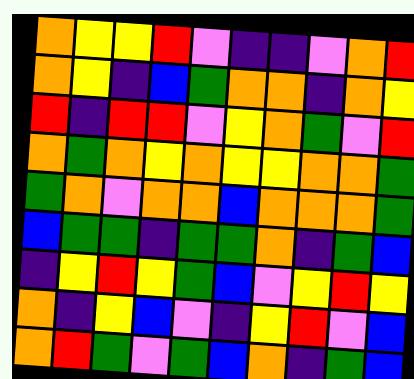[["orange", "yellow", "yellow", "red", "violet", "indigo", "indigo", "violet", "orange", "red"], ["orange", "yellow", "indigo", "blue", "green", "orange", "orange", "indigo", "orange", "yellow"], ["red", "indigo", "red", "red", "violet", "yellow", "orange", "green", "violet", "red"], ["orange", "green", "orange", "yellow", "orange", "yellow", "yellow", "orange", "orange", "green"], ["green", "orange", "violet", "orange", "orange", "blue", "orange", "orange", "orange", "green"], ["blue", "green", "green", "indigo", "green", "green", "orange", "indigo", "green", "blue"], ["indigo", "yellow", "red", "yellow", "green", "blue", "violet", "yellow", "red", "yellow"], ["orange", "indigo", "yellow", "blue", "violet", "indigo", "yellow", "red", "violet", "blue"], ["orange", "red", "green", "violet", "green", "blue", "orange", "indigo", "green", "blue"]]